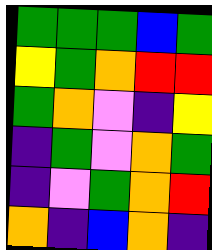[["green", "green", "green", "blue", "green"], ["yellow", "green", "orange", "red", "red"], ["green", "orange", "violet", "indigo", "yellow"], ["indigo", "green", "violet", "orange", "green"], ["indigo", "violet", "green", "orange", "red"], ["orange", "indigo", "blue", "orange", "indigo"]]